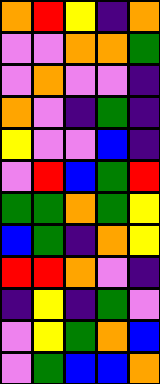[["orange", "red", "yellow", "indigo", "orange"], ["violet", "violet", "orange", "orange", "green"], ["violet", "orange", "violet", "violet", "indigo"], ["orange", "violet", "indigo", "green", "indigo"], ["yellow", "violet", "violet", "blue", "indigo"], ["violet", "red", "blue", "green", "red"], ["green", "green", "orange", "green", "yellow"], ["blue", "green", "indigo", "orange", "yellow"], ["red", "red", "orange", "violet", "indigo"], ["indigo", "yellow", "indigo", "green", "violet"], ["violet", "yellow", "green", "orange", "blue"], ["violet", "green", "blue", "blue", "orange"]]